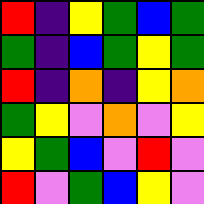[["red", "indigo", "yellow", "green", "blue", "green"], ["green", "indigo", "blue", "green", "yellow", "green"], ["red", "indigo", "orange", "indigo", "yellow", "orange"], ["green", "yellow", "violet", "orange", "violet", "yellow"], ["yellow", "green", "blue", "violet", "red", "violet"], ["red", "violet", "green", "blue", "yellow", "violet"]]